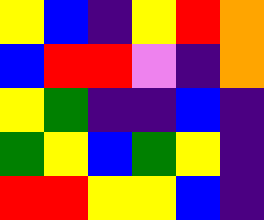[["yellow", "blue", "indigo", "yellow", "red", "orange"], ["blue", "red", "red", "violet", "indigo", "orange"], ["yellow", "green", "indigo", "indigo", "blue", "indigo"], ["green", "yellow", "blue", "green", "yellow", "indigo"], ["red", "red", "yellow", "yellow", "blue", "indigo"]]